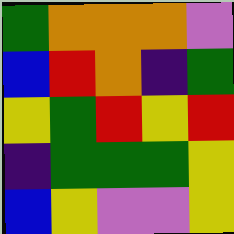[["green", "orange", "orange", "orange", "violet"], ["blue", "red", "orange", "indigo", "green"], ["yellow", "green", "red", "yellow", "red"], ["indigo", "green", "green", "green", "yellow"], ["blue", "yellow", "violet", "violet", "yellow"]]